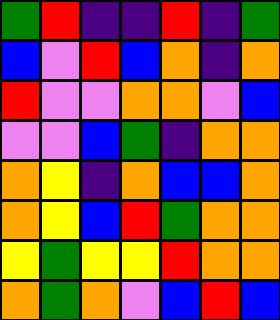[["green", "red", "indigo", "indigo", "red", "indigo", "green"], ["blue", "violet", "red", "blue", "orange", "indigo", "orange"], ["red", "violet", "violet", "orange", "orange", "violet", "blue"], ["violet", "violet", "blue", "green", "indigo", "orange", "orange"], ["orange", "yellow", "indigo", "orange", "blue", "blue", "orange"], ["orange", "yellow", "blue", "red", "green", "orange", "orange"], ["yellow", "green", "yellow", "yellow", "red", "orange", "orange"], ["orange", "green", "orange", "violet", "blue", "red", "blue"]]